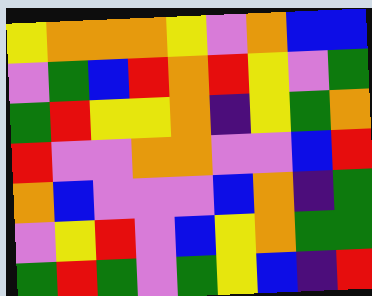[["yellow", "orange", "orange", "orange", "yellow", "violet", "orange", "blue", "blue"], ["violet", "green", "blue", "red", "orange", "red", "yellow", "violet", "green"], ["green", "red", "yellow", "yellow", "orange", "indigo", "yellow", "green", "orange"], ["red", "violet", "violet", "orange", "orange", "violet", "violet", "blue", "red"], ["orange", "blue", "violet", "violet", "violet", "blue", "orange", "indigo", "green"], ["violet", "yellow", "red", "violet", "blue", "yellow", "orange", "green", "green"], ["green", "red", "green", "violet", "green", "yellow", "blue", "indigo", "red"]]